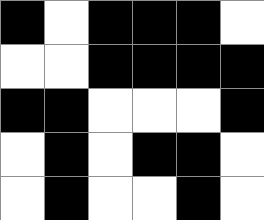[["black", "white", "black", "black", "black", "white"], ["white", "white", "black", "black", "black", "black"], ["black", "black", "white", "white", "white", "black"], ["white", "black", "white", "black", "black", "white"], ["white", "black", "white", "white", "black", "white"]]